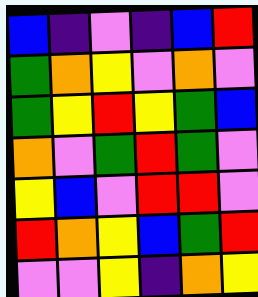[["blue", "indigo", "violet", "indigo", "blue", "red"], ["green", "orange", "yellow", "violet", "orange", "violet"], ["green", "yellow", "red", "yellow", "green", "blue"], ["orange", "violet", "green", "red", "green", "violet"], ["yellow", "blue", "violet", "red", "red", "violet"], ["red", "orange", "yellow", "blue", "green", "red"], ["violet", "violet", "yellow", "indigo", "orange", "yellow"]]